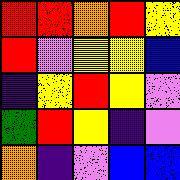[["red", "red", "orange", "red", "yellow"], ["red", "violet", "yellow", "yellow", "blue"], ["indigo", "yellow", "red", "yellow", "violet"], ["green", "red", "yellow", "indigo", "violet"], ["orange", "indigo", "violet", "blue", "blue"]]